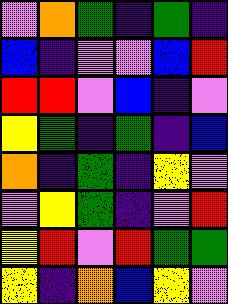[["violet", "orange", "green", "indigo", "green", "indigo"], ["blue", "indigo", "violet", "violet", "blue", "red"], ["red", "red", "violet", "blue", "indigo", "violet"], ["yellow", "green", "indigo", "green", "indigo", "blue"], ["orange", "indigo", "green", "indigo", "yellow", "violet"], ["violet", "yellow", "green", "indigo", "violet", "red"], ["yellow", "red", "violet", "red", "green", "green"], ["yellow", "indigo", "orange", "blue", "yellow", "violet"]]